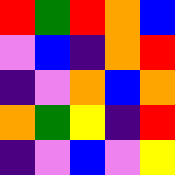[["red", "green", "red", "orange", "blue"], ["violet", "blue", "indigo", "orange", "red"], ["indigo", "violet", "orange", "blue", "orange"], ["orange", "green", "yellow", "indigo", "red"], ["indigo", "violet", "blue", "violet", "yellow"]]